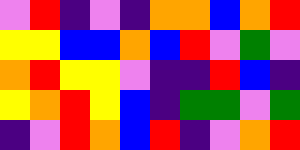[["violet", "red", "indigo", "violet", "indigo", "orange", "orange", "blue", "orange", "red"], ["yellow", "yellow", "blue", "blue", "orange", "blue", "red", "violet", "green", "violet"], ["orange", "red", "yellow", "yellow", "violet", "indigo", "indigo", "red", "blue", "indigo"], ["yellow", "orange", "red", "yellow", "blue", "indigo", "green", "green", "violet", "green"], ["indigo", "violet", "red", "orange", "blue", "red", "indigo", "violet", "orange", "red"]]